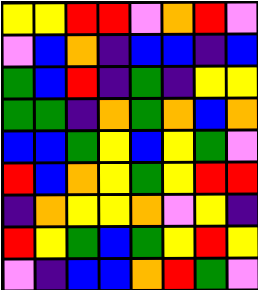[["yellow", "yellow", "red", "red", "violet", "orange", "red", "violet"], ["violet", "blue", "orange", "indigo", "blue", "blue", "indigo", "blue"], ["green", "blue", "red", "indigo", "green", "indigo", "yellow", "yellow"], ["green", "green", "indigo", "orange", "green", "orange", "blue", "orange"], ["blue", "blue", "green", "yellow", "blue", "yellow", "green", "violet"], ["red", "blue", "orange", "yellow", "green", "yellow", "red", "red"], ["indigo", "orange", "yellow", "yellow", "orange", "violet", "yellow", "indigo"], ["red", "yellow", "green", "blue", "green", "yellow", "red", "yellow"], ["violet", "indigo", "blue", "blue", "orange", "red", "green", "violet"]]